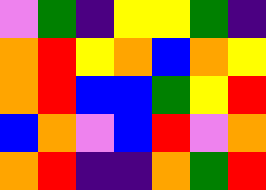[["violet", "green", "indigo", "yellow", "yellow", "green", "indigo"], ["orange", "red", "yellow", "orange", "blue", "orange", "yellow"], ["orange", "red", "blue", "blue", "green", "yellow", "red"], ["blue", "orange", "violet", "blue", "red", "violet", "orange"], ["orange", "red", "indigo", "indigo", "orange", "green", "red"]]